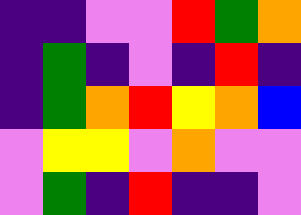[["indigo", "indigo", "violet", "violet", "red", "green", "orange"], ["indigo", "green", "indigo", "violet", "indigo", "red", "indigo"], ["indigo", "green", "orange", "red", "yellow", "orange", "blue"], ["violet", "yellow", "yellow", "violet", "orange", "violet", "violet"], ["violet", "green", "indigo", "red", "indigo", "indigo", "violet"]]